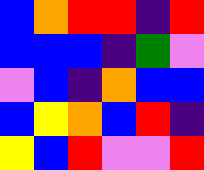[["blue", "orange", "red", "red", "indigo", "red"], ["blue", "blue", "blue", "indigo", "green", "violet"], ["violet", "blue", "indigo", "orange", "blue", "blue"], ["blue", "yellow", "orange", "blue", "red", "indigo"], ["yellow", "blue", "red", "violet", "violet", "red"]]